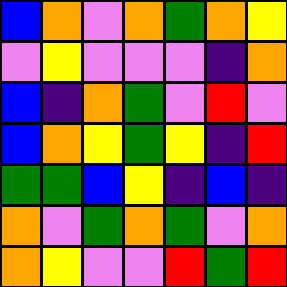[["blue", "orange", "violet", "orange", "green", "orange", "yellow"], ["violet", "yellow", "violet", "violet", "violet", "indigo", "orange"], ["blue", "indigo", "orange", "green", "violet", "red", "violet"], ["blue", "orange", "yellow", "green", "yellow", "indigo", "red"], ["green", "green", "blue", "yellow", "indigo", "blue", "indigo"], ["orange", "violet", "green", "orange", "green", "violet", "orange"], ["orange", "yellow", "violet", "violet", "red", "green", "red"]]